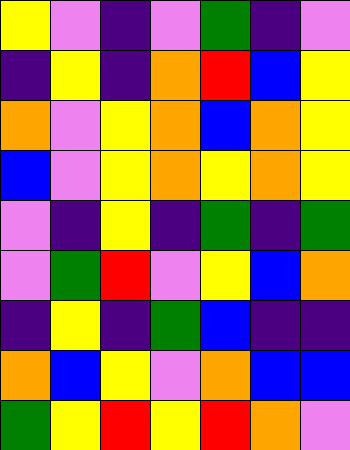[["yellow", "violet", "indigo", "violet", "green", "indigo", "violet"], ["indigo", "yellow", "indigo", "orange", "red", "blue", "yellow"], ["orange", "violet", "yellow", "orange", "blue", "orange", "yellow"], ["blue", "violet", "yellow", "orange", "yellow", "orange", "yellow"], ["violet", "indigo", "yellow", "indigo", "green", "indigo", "green"], ["violet", "green", "red", "violet", "yellow", "blue", "orange"], ["indigo", "yellow", "indigo", "green", "blue", "indigo", "indigo"], ["orange", "blue", "yellow", "violet", "orange", "blue", "blue"], ["green", "yellow", "red", "yellow", "red", "orange", "violet"]]